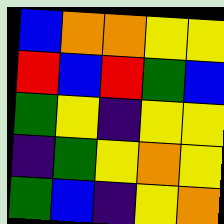[["blue", "orange", "orange", "yellow", "yellow"], ["red", "blue", "red", "green", "blue"], ["green", "yellow", "indigo", "yellow", "yellow"], ["indigo", "green", "yellow", "orange", "yellow"], ["green", "blue", "indigo", "yellow", "orange"]]